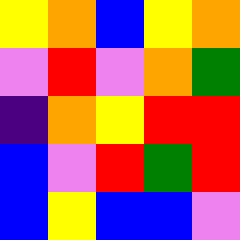[["yellow", "orange", "blue", "yellow", "orange"], ["violet", "red", "violet", "orange", "green"], ["indigo", "orange", "yellow", "red", "red"], ["blue", "violet", "red", "green", "red"], ["blue", "yellow", "blue", "blue", "violet"]]